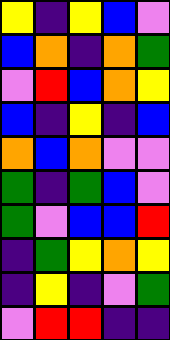[["yellow", "indigo", "yellow", "blue", "violet"], ["blue", "orange", "indigo", "orange", "green"], ["violet", "red", "blue", "orange", "yellow"], ["blue", "indigo", "yellow", "indigo", "blue"], ["orange", "blue", "orange", "violet", "violet"], ["green", "indigo", "green", "blue", "violet"], ["green", "violet", "blue", "blue", "red"], ["indigo", "green", "yellow", "orange", "yellow"], ["indigo", "yellow", "indigo", "violet", "green"], ["violet", "red", "red", "indigo", "indigo"]]